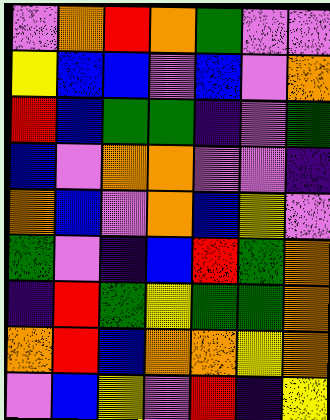[["violet", "orange", "red", "orange", "green", "violet", "violet"], ["yellow", "blue", "blue", "violet", "blue", "violet", "orange"], ["red", "blue", "green", "green", "indigo", "violet", "green"], ["blue", "violet", "orange", "orange", "violet", "violet", "indigo"], ["orange", "blue", "violet", "orange", "blue", "yellow", "violet"], ["green", "violet", "indigo", "blue", "red", "green", "orange"], ["indigo", "red", "green", "yellow", "green", "green", "orange"], ["orange", "red", "blue", "orange", "orange", "yellow", "orange"], ["violet", "blue", "yellow", "violet", "red", "indigo", "yellow"]]